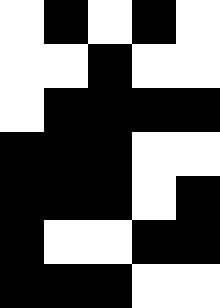[["white", "black", "white", "black", "white"], ["white", "white", "black", "white", "white"], ["white", "black", "black", "black", "black"], ["black", "black", "black", "white", "white"], ["black", "black", "black", "white", "black"], ["black", "white", "white", "black", "black"], ["black", "black", "black", "white", "white"]]